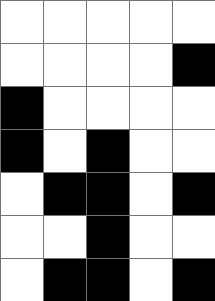[["white", "white", "white", "white", "white"], ["white", "white", "white", "white", "black"], ["black", "white", "white", "white", "white"], ["black", "white", "black", "white", "white"], ["white", "black", "black", "white", "black"], ["white", "white", "black", "white", "white"], ["white", "black", "black", "white", "black"]]